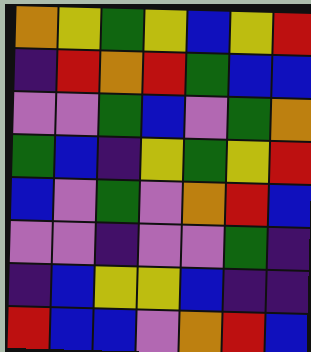[["orange", "yellow", "green", "yellow", "blue", "yellow", "red"], ["indigo", "red", "orange", "red", "green", "blue", "blue"], ["violet", "violet", "green", "blue", "violet", "green", "orange"], ["green", "blue", "indigo", "yellow", "green", "yellow", "red"], ["blue", "violet", "green", "violet", "orange", "red", "blue"], ["violet", "violet", "indigo", "violet", "violet", "green", "indigo"], ["indigo", "blue", "yellow", "yellow", "blue", "indigo", "indigo"], ["red", "blue", "blue", "violet", "orange", "red", "blue"]]